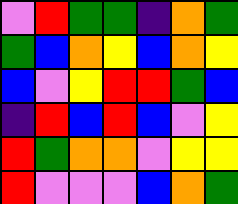[["violet", "red", "green", "green", "indigo", "orange", "green"], ["green", "blue", "orange", "yellow", "blue", "orange", "yellow"], ["blue", "violet", "yellow", "red", "red", "green", "blue"], ["indigo", "red", "blue", "red", "blue", "violet", "yellow"], ["red", "green", "orange", "orange", "violet", "yellow", "yellow"], ["red", "violet", "violet", "violet", "blue", "orange", "green"]]